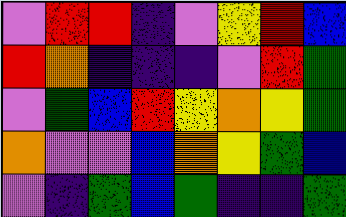[["violet", "red", "red", "indigo", "violet", "yellow", "red", "blue"], ["red", "orange", "indigo", "indigo", "indigo", "violet", "red", "green"], ["violet", "green", "blue", "red", "yellow", "orange", "yellow", "green"], ["orange", "violet", "violet", "blue", "orange", "yellow", "green", "blue"], ["violet", "indigo", "green", "blue", "green", "indigo", "indigo", "green"]]